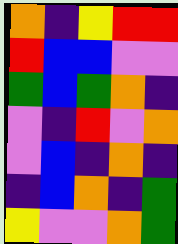[["orange", "indigo", "yellow", "red", "red"], ["red", "blue", "blue", "violet", "violet"], ["green", "blue", "green", "orange", "indigo"], ["violet", "indigo", "red", "violet", "orange"], ["violet", "blue", "indigo", "orange", "indigo"], ["indigo", "blue", "orange", "indigo", "green"], ["yellow", "violet", "violet", "orange", "green"]]